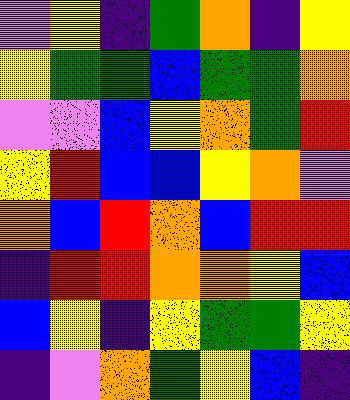[["violet", "yellow", "indigo", "green", "orange", "indigo", "yellow"], ["yellow", "green", "green", "blue", "green", "green", "orange"], ["violet", "violet", "blue", "yellow", "orange", "green", "red"], ["yellow", "red", "blue", "blue", "yellow", "orange", "violet"], ["orange", "blue", "red", "orange", "blue", "red", "red"], ["indigo", "red", "red", "orange", "orange", "yellow", "blue"], ["blue", "yellow", "indigo", "yellow", "green", "green", "yellow"], ["indigo", "violet", "orange", "green", "yellow", "blue", "indigo"]]